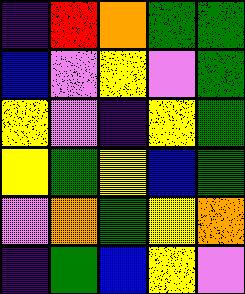[["indigo", "red", "orange", "green", "green"], ["blue", "violet", "yellow", "violet", "green"], ["yellow", "violet", "indigo", "yellow", "green"], ["yellow", "green", "yellow", "blue", "green"], ["violet", "orange", "green", "yellow", "orange"], ["indigo", "green", "blue", "yellow", "violet"]]